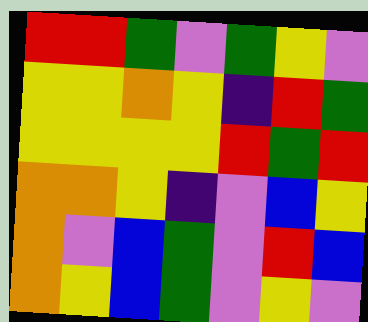[["red", "red", "green", "violet", "green", "yellow", "violet"], ["yellow", "yellow", "orange", "yellow", "indigo", "red", "green"], ["yellow", "yellow", "yellow", "yellow", "red", "green", "red"], ["orange", "orange", "yellow", "indigo", "violet", "blue", "yellow"], ["orange", "violet", "blue", "green", "violet", "red", "blue"], ["orange", "yellow", "blue", "green", "violet", "yellow", "violet"]]